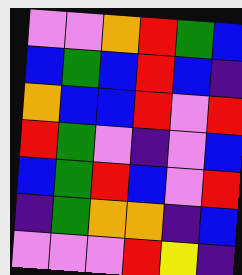[["violet", "violet", "orange", "red", "green", "blue"], ["blue", "green", "blue", "red", "blue", "indigo"], ["orange", "blue", "blue", "red", "violet", "red"], ["red", "green", "violet", "indigo", "violet", "blue"], ["blue", "green", "red", "blue", "violet", "red"], ["indigo", "green", "orange", "orange", "indigo", "blue"], ["violet", "violet", "violet", "red", "yellow", "indigo"]]